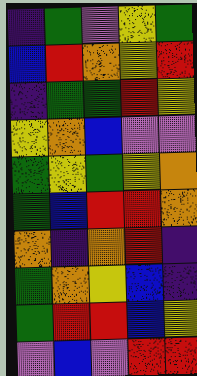[["indigo", "green", "violet", "yellow", "green"], ["blue", "red", "orange", "yellow", "red"], ["indigo", "green", "green", "red", "yellow"], ["yellow", "orange", "blue", "violet", "violet"], ["green", "yellow", "green", "yellow", "orange"], ["green", "blue", "red", "red", "orange"], ["orange", "indigo", "orange", "red", "indigo"], ["green", "orange", "yellow", "blue", "indigo"], ["green", "red", "red", "blue", "yellow"], ["violet", "blue", "violet", "red", "red"]]